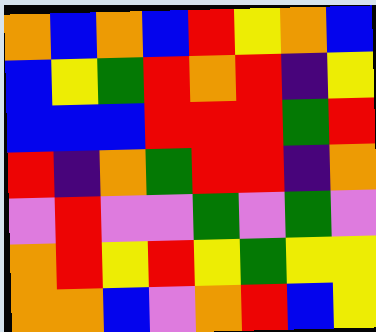[["orange", "blue", "orange", "blue", "red", "yellow", "orange", "blue"], ["blue", "yellow", "green", "red", "orange", "red", "indigo", "yellow"], ["blue", "blue", "blue", "red", "red", "red", "green", "red"], ["red", "indigo", "orange", "green", "red", "red", "indigo", "orange"], ["violet", "red", "violet", "violet", "green", "violet", "green", "violet"], ["orange", "red", "yellow", "red", "yellow", "green", "yellow", "yellow"], ["orange", "orange", "blue", "violet", "orange", "red", "blue", "yellow"]]